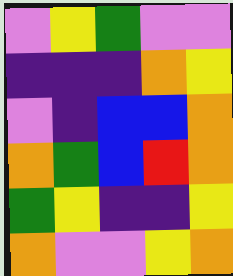[["violet", "yellow", "green", "violet", "violet"], ["indigo", "indigo", "indigo", "orange", "yellow"], ["violet", "indigo", "blue", "blue", "orange"], ["orange", "green", "blue", "red", "orange"], ["green", "yellow", "indigo", "indigo", "yellow"], ["orange", "violet", "violet", "yellow", "orange"]]